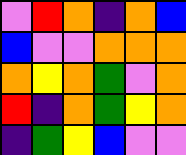[["violet", "red", "orange", "indigo", "orange", "blue"], ["blue", "violet", "violet", "orange", "orange", "orange"], ["orange", "yellow", "orange", "green", "violet", "orange"], ["red", "indigo", "orange", "green", "yellow", "orange"], ["indigo", "green", "yellow", "blue", "violet", "violet"]]